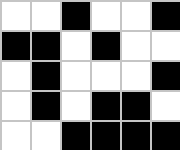[["white", "white", "black", "white", "white", "black"], ["black", "black", "white", "black", "white", "white"], ["white", "black", "white", "white", "white", "black"], ["white", "black", "white", "black", "black", "white"], ["white", "white", "black", "black", "black", "black"]]